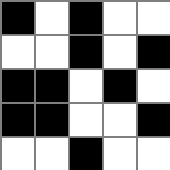[["black", "white", "black", "white", "white"], ["white", "white", "black", "white", "black"], ["black", "black", "white", "black", "white"], ["black", "black", "white", "white", "black"], ["white", "white", "black", "white", "white"]]